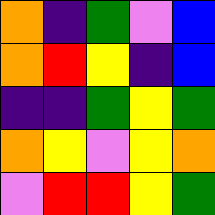[["orange", "indigo", "green", "violet", "blue"], ["orange", "red", "yellow", "indigo", "blue"], ["indigo", "indigo", "green", "yellow", "green"], ["orange", "yellow", "violet", "yellow", "orange"], ["violet", "red", "red", "yellow", "green"]]